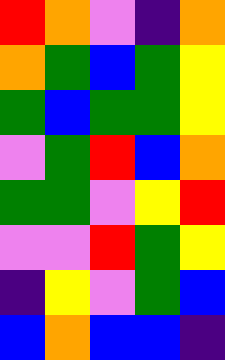[["red", "orange", "violet", "indigo", "orange"], ["orange", "green", "blue", "green", "yellow"], ["green", "blue", "green", "green", "yellow"], ["violet", "green", "red", "blue", "orange"], ["green", "green", "violet", "yellow", "red"], ["violet", "violet", "red", "green", "yellow"], ["indigo", "yellow", "violet", "green", "blue"], ["blue", "orange", "blue", "blue", "indigo"]]